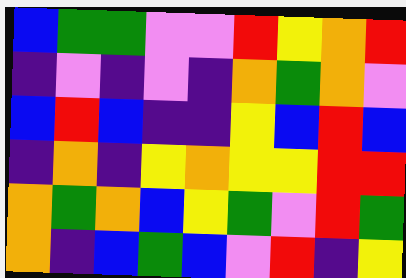[["blue", "green", "green", "violet", "violet", "red", "yellow", "orange", "red"], ["indigo", "violet", "indigo", "violet", "indigo", "orange", "green", "orange", "violet"], ["blue", "red", "blue", "indigo", "indigo", "yellow", "blue", "red", "blue"], ["indigo", "orange", "indigo", "yellow", "orange", "yellow", "yellow", "red", "red"], ["orange", "green", "orange", "blue", "yellow", "green", "violet", "red", "green"], ["orange", "indigo", "blue", "green", "blue", "violet", "red", "indigo", "yellow"]]